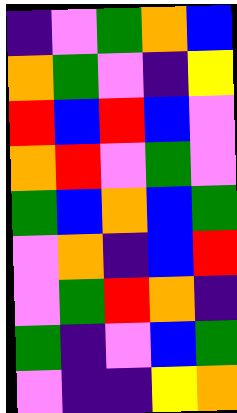[["indigo", "violet", "green", "orange", "blue"], ["orange", "green", "violet", "indigo", "yellow"], ["red", "blue", "red", "blue", "violet"], ["orange", "red", "violet", "green", "violet"], ["green", "blue", "orange", "blue", "green"], ["violet", "orange", "indigo", "blue", "red"], ["violet", "green", "red", "orange", "indigo"], ["green", "indigo", "violet", "blue", "green"], ["violet", "indigo", "indigo", "yellow", "orange"]]